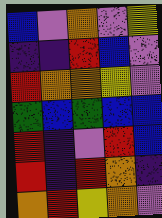[["blue", "violet", "orange", "violet", "yellow"], ["indigo", "indigo", "red", "blue", "violet"], ["red", "orange", "orange", "yellow", "violet"], ["green", "blue", "green", "blue", "blue"], ["red", "indigo", "violet", "red", "blue"], ["red", "indigo", "red", "orange", "indigo"], ["orange", "red", "yellow", "orange", "violet"]]